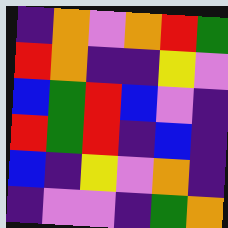[["indigo", "orange", "violet", "orange", "red", "green"], ["red", "orange", "indigo", "indigo", "yellow", "violet"], ["blue", "green", "red", "blue", "violet", "indigo"], ["red", "green", "red", "indigo", "blue", "indigo"], ["blue", "indigo", "yellow", "violet", "orange", "indigo"], ["indigo", "violet", "violet", "indigo", "green", "orange"]]